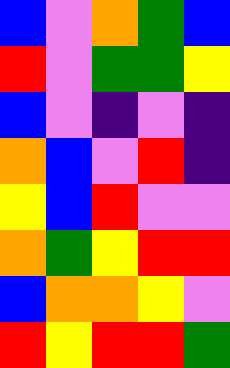[["blue", "violet", "orange", "green", "blue"], ["red", "violet", "green", "green", "yellow"], ["blue", "violet", "indigo", "violet", "indigo"], ["orange", "blue", "violet", "red", "indigo"], ["yellow", "blue", "red", "violet", "violet"], ["orange", "green", "yellow", "red", "red"], ["blue", "orange", "orange", "yellow", "violet"], ["red", "yellow", "red", "red", "green"]]